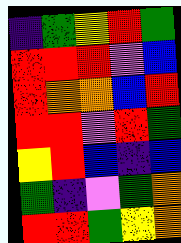[["indigo", "green", "yellow", "red", "green"], ["red", "red", "red", "violet", "blue"], ["red", "orange", "orange", "blue", "red"], ["red", "red", "violet", "red", "green"], ["yellow", "red", "blue", "indigo", "blue"], ["green", "indigo", "violet", "green", "orange"], ["red", "red", "green", "yellow", "orange"]]